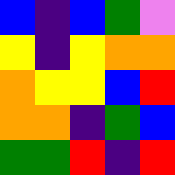[["blue", "indigo", "blue", "green", "violet"], ["yellow", "indigo", "yellow", "orange", "orange"], ["orange", "yellow", "yellow", "blue", "red"], ["orange", "orange", "indigo", "green", "blue"], ["green", "green", "red", "indigo", "red"]]